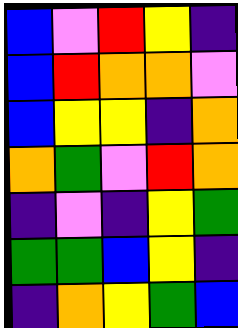[["blue", "violet", "red", "yellow", "indigo"], ["blue", "red", "orange", "orange", "violet"], ["blue", "yellow", "yellow", "indigo", "orange"], ["orange", "green", "violet", "red", "orange"], ["indigo", "violet", "indigo", "yellow", "green"], ["green", "green", "blue", "yellow", "indigo"], ["indigo", "orange", "yellow", "green", "blue"]]